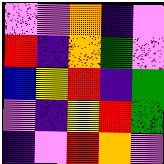[["violet", "violet", "orange", "indigo", "violet"], ["red", "indigo", "orange", "green", "violet"], ["blue", "yellow", "red", "indigo", "green"], ["violet", "indigo", "yellow", "red", "green"], ["indigo", "violet", "red", "orange", "violet"]]